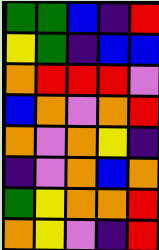[["green", "green", "blue", "indigo", "red"], ["yellow", "green", "indigo", "blue", "blue"], ["orange", "red", "red", "red", "violet"], ["blue", "orange", "violet", "orange", "red"], ["orange", "violet", "orange", "yellow", "indigo"], ["indigo", "violet", "orange", "blue", "orange"], ["green", "yellow", "orange", "orange", "red"], ["orange", "yellow", "violet", "indigo", "red"]]